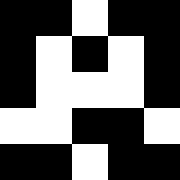[["black", "black", "white", "black", "black"], ["black", "white", "black", "white", "black"], ["black", "white", "white", "white", "black"], ["white", "white", "black", "black", "white"], ["black", "black", "white", "black", "black"]]